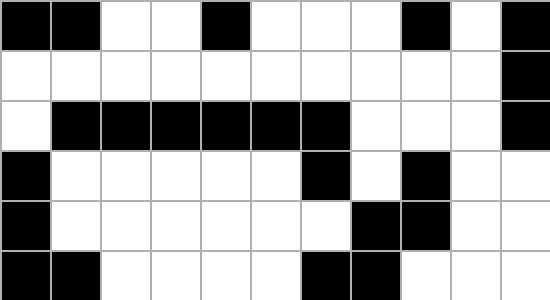[["black", "black", "white", "white", "black", "white", "white", "white", "black", "white", "black"], ["white", "white", "white", "white", "white", "white", "white", "white", "white", "white", "black"], ["white", "black", "black", "black", "black", "black", "black", "white", "white", "white", "black"], ["black", "white", "white", "white", "white", "white", "black", "white", "black", "white", "white"], ["black", "white", "white", "white", "white", "white", "white", "black", "black", "white", "white"], ["black", "black", "white", "white", "white", "white", "black", "black", "white", "white", "white"]]